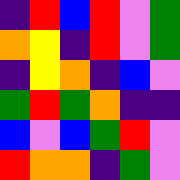[["indigo", "red", "blue", "red", "violet", "green"], ["orange", "yellow", "indigo", "red", "violet", "green"], ["indigo", "yellow", "orange", "indigo", "blue", "violet"], ["green", "red", "green", "orange", "indigo", "indigo"], ["blue", "violet", "blue", "green", "red", "violet"], ["red", "orange", "orange", "indigo", "green", "violet"]]